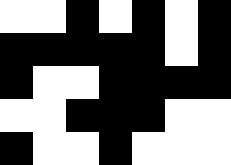[["white", "white", "black", "white", "black", "white", "black"], ["black", "black", "black", "black", "black", "white", "black"], ["black", "white", "white", "black", "black", "black", "black"], ["white", "white", "black", "black", "black", "white", "white"], ["black", "white", "white", "black", "white", "white", "white"]]